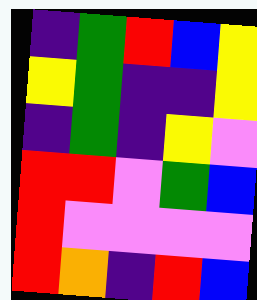[["indigo", "green", "red", "blue", "yellow"], ["yellow", "green", "indigo", "indigo", "yellow"], ["indigo", "green", "indigo", "yellow", "violet"], ["red", "red", "violet", "green", "blue"], ["red", "violet", "violet", "violet", "violet"], ["red", "orange", "indigo", "red", "blue"]]